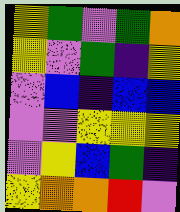[["yellow", "green", "violet", "green", "orange"], ["yellow", "violet", "green", "indigo", "yellow"], ["violet", "blue", "indigo", "blue", "blue"], ["violet", "violet", "yellow", "yellow", "yellow"], ["violet", "yellow", "blue", "green", "indigo"], ["yellow", "orange", "orange", "red", "violet"]]